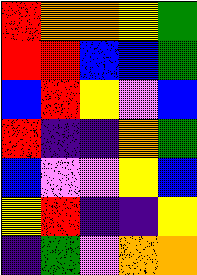[["red", "orange", "orange", "yellow", "green"], ["red", "red", "blue", "blue", "green"], ["blue", "red", "yellow", "violet", "blue"], ["red", "indigo", "indigo", "orange", "green"], ["blue", "violet", "violet", "yellow", "blue"], ["yellow", "red", "indigo", "indigo", "yellow"], ["indigo", "green", "violet", "orange", "orange"]]